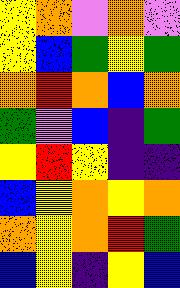[["yellow", "orange", "violet", "orange", "violet"], ["yellow", "blue", "green", "yellow", "green"], ["orange", "red", "orange", "blue", "orange"], ["green", "violet", "blue", "indigo", "green"], ["yellow", "red", "yellow", "indigo", "indigo"], ["blue", "yellow", "orange", "yellow", "orange"], ["orange", "yellow", "orange", "red", "green"], ["blue", "yellow", "indigo", "yellow", "blue"]]